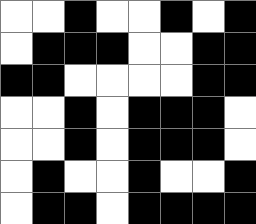[["white", "white", "black", "white", "white", "black", "white", "black"], ["white", "black", "black", "black", "white", "white", "black", "black"], ["black", "black", "white", "white", "white", "white", "black", "black"], ["white", "white", "black", "white", "black", "black", "black", "white"], ["white", "white", "black", "white", "black", "black", "black", "white"], ["white", "black", "white", "white", "black", "white", "white", "black"], ["white", "black", "black", "white", "black", "black", "black", "black"]]